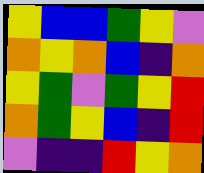[["yellow", "blue", "blue", "green", "yellow", "violet"], ["orange", "yellow", "orange", "blue", "indigo", "orange"], ["yellow", "green", "violet", "green", "yellow", "red"], ["orange", "green", "yellow", "blue", "indigo", "red"], ["violet", "indigo", "indigo", "red", "yellow", "orange"]]